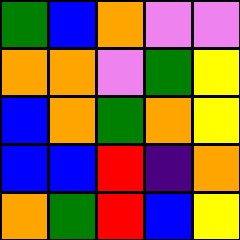[["green", "blue", "orange", "violet", "violet"], ["orange", "orange", "violet", "green", "yellow"], ["blue", "orange", "green", "orange", "yellow"], ["blue", "blue", "red", "indigo", "orange"], ["orange", "green", "red", "blue", "yellow"]]